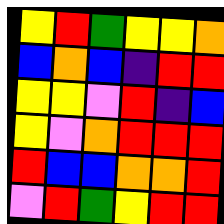[["yellow", "red", "green", "yellow", "yellow", "orange"], ["blue", "orange", "blue", "indigo", "red", "red"], ["yellow", "yellow", "violet", "red", "indigo", "blue"], ["yellow", "violet", "orange", "red", "red", "red"], ["red", "blue", "blue", "orange", "orange", "red"], ["violet", "red", "green", "yellow", "red", "red"]]